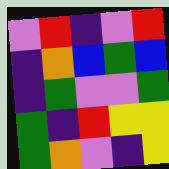[["violet", "red", "indigo", "violet", "red"], ["indigo", "orange", "blue", "green", "blue"], ["indigo", "green", "violet", "violet", "green"], ["green", "indigo", "red", "yellow", "yellow"], ["green", "orange", "violet", "indigo", "yellow"]]